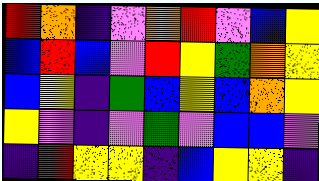[["red", "orange", "indigo", "violet", "orange", "red", "violet", "blue", "yellow"], ["blue", "red", "blue", "violet", "red", "yellow", "green", "orange", "yellow"], ["blue", "yellow", "indigo", "green", "blue", "yellow", "blue", "orange", "yellow"], ["yellow", "violet", "indigo", "violet", "green", "violet", "blue", "blue", "violet"], ["indigo", "red", "yellow", "yellow", "indigo", "blue", "yellow", "yellow", "indigo"]]